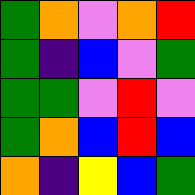[["green", "orange", "violet", "orange", "red"], ["green", "indigo", "blue", "violet", "green"], ["green", "green", "violet", "red", "violet"], ["green", "orange", "blue", "red", "blue"], ["orange", "indigo", "yellow", "blue", "green"]]